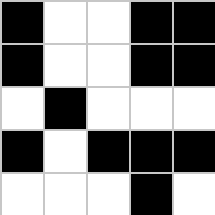[["black", "white", "white", "black", "black"], ["black", "white", "white", "black", "black"], ["white", "black", "white", "white", "white"], ["black", "white", "black", "black", "black"], ["white", "white", "white", "black", "white"]]